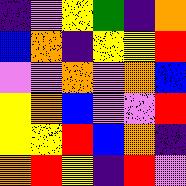[["indigo", "violet", "yellow", "green", "indigo", "orange"], ["blue", "orange", "indigo", "yellow", "yellow", "red"], ["violet", "violet", "orange", "violet", "orange", "blue"], ["yellow", "orange", "blue", "violet", "violet", "red"], ["yellow", "yellow", "red", "blue", "orange", "indigo"], ["orange", "red", "yellow", "indigo", "red", "violet"]]